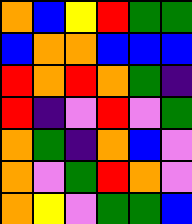[["orange", "blue", "yellow", "red", "green", "green"], ["blue", "orange", "orange", "blue", "blue", "blue"], ["red", "orange", "red", "orange", "green", "indigo"], ["red", "indigo", "violet", "red", "violet", "green"], ["orange", "green", "indigo", "orange", "blue", "violet"], ["orange", "violet", "green", "red", "orange", "violet"], ["orange", "yellow", "violet", "green", "green", "blue"]]